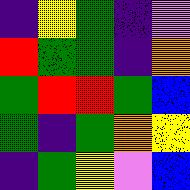[["indigo", "yellow", "green", "indigo", "violet"], ["red", "green", "green", "indigo", "orange"], ["green", "red", "red", "green", "blue"], ["green", "indigo", "green", "orange", "yellow"], ["indigo", "green", "yellow", "violet", "blue"]]